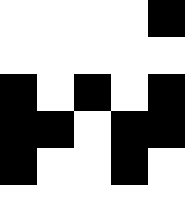[["white", "white", "white", "white", "black"], ["white", "white", "white", "white", "white"], ["black", "white", "black", "white", "black"], ["black", "black", "white", "black", "black"], ["black", "white", "white", "black", "white"], ["white", "white", "white", "white", "white"]]